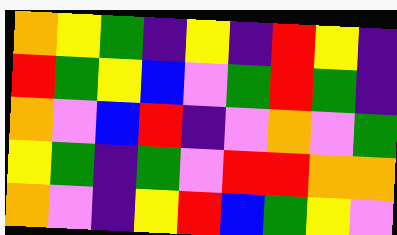[["orange", "yellow", "green", "indigo", "yellow", "indigo", "red", "yellow", "indigo"], ["red", "green", "yellow", "blue", "violet", "green", "red", "green", "indigo"], ["orange", "violet", "blue", "red", "indigo", "violet", "orange", "violet", "green"], ["yellow", "green", "indigo", "green", "violet", "red", "red", "orange", "orange"], ["orange", "violet", "indigo", "yellow", "red", "blue", "green", "yellow", "violet"]]